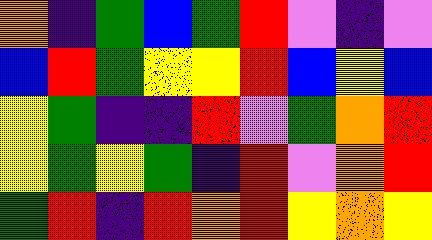[["orange", "indigo", "green", "blue", "green", "red", "violet", "indigo", "violet"], ["blue", "red", "green", "yellow", "yellow", "red", "blue", "yellow", "blue"], ["yellow", "green", "indigo", "indigo", "red", "violet", "green", "orange", "red"], ["yellow", "green", "yellow", "green", "indigo", "red", "violet", "orange", "red"], ["green", "red", "indigo", "red", "orange", "red", "yellow", "orange", "yellow"]]